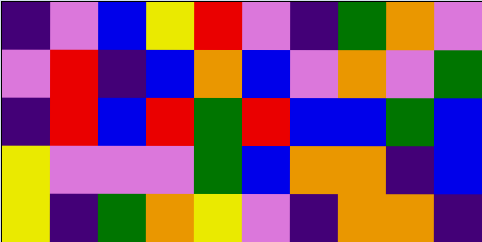[["indigo", "violet", "blue", "yellow", "red", "violet", "indigo", "green", "orange", "violet"], ["violet", "red", "indigo", "blue", "orange", "blue", "violet", "orange", "violet", "green"], ["indigo", "red", "blue", "red", "green", "red", "blue", "blue", "green", "blue"], ["yellow", "violet", "violet", "violet", "green", "blue", "orange", "orange", "indigo", "blue"], ["yellow", "indigo", "green", "orange", "yellow", "violet", "indigo", "orange", "orange", "indigo"]]